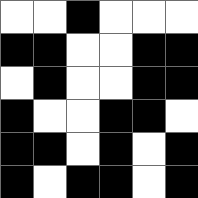[["white", "white", "black", "white", "white", "white"], ["black", "black", "white", "white", "black", "black"], ["white", "black", "white", "white", "black", "black"], ["black", "white", "white", "black", "black", "white"], ["black", "black", "white", "black", "white", "black"], ["black", "white", "black", "black", "white", "black"]]